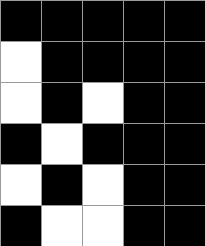[["black", "black", "black", "black", "black"], ["white", "black", "black", "black", "black"], ["white", "black", "white", "black", "black"], ["black", "white", "black", "black", "black"], ["white", "black", "white", "black", "black"], ["black", "white", "white", "black", "black"]]